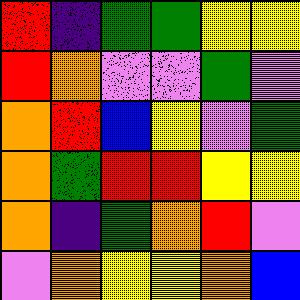[["red", "indigo", "green", "green", "yellow", "yellow"], ["red", "orange", "violet", "violet", "green", "violet"], ["orange", "red", "blue", "yellow", "violet", "green"], ["orange", "green", "red", "red", "yellow", "yellow"], ["orange", "indigo", "green", "orange", "red", "violet"], ["violet", "orange", "yellow", "yellow", "orange", "blue"]]